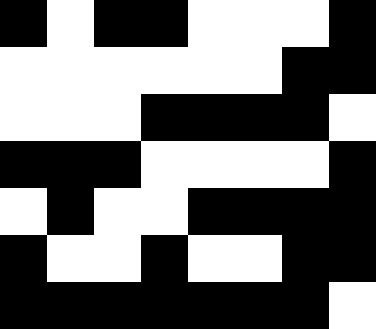[["black", "white", "black", "black", "white", "white", "white", "black"], ["white", "white", "white", "white", "white", "white", "black", "black"], ["white", "white", "white", "black", "black", "black", "black", "white"], ["black", "black", "black", "white", "white", "white", "white", "black"], ["white", "black", "white", "white", "black", "black", "black", "black"], ["black", "white", "white", "black", "white", "white", "black", "black"], ["black", "black", "black", "black", "black", "black", "black", "white"]]